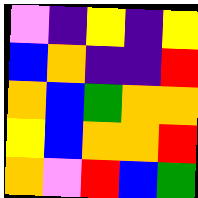[["violet", "indigo", "yellow", "indigo", "yellow"], ["blue", "orange", "indigo", "indigo", "red"], ["orange", "blue", "green", "orange", "orange"], ["yellow", "blue", "orange", "orange", "red"], ["orange", "violet", "red", "blue", "green"]]